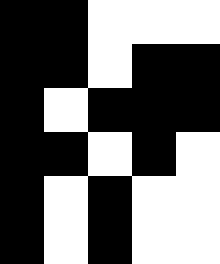[["black", "black", "white", "white", "white"], ["black", "black", "white", "black", "black"], ["black", "white", "black", "black", "black"], ["black", "black", "white", "black", "white"], ["black", "white", "black", "white", "white"], ["black", "white", "black", "white", "white"]]